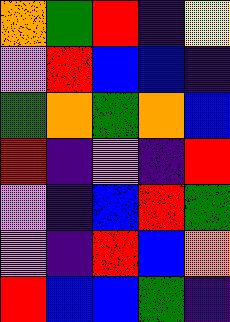[["orange", "green", "red", "indigo", "yellow"], ["violet", "red", "blue", "blue", "indigo"], ["green", "orange", "green", "orange", "blue"], ["red", "indigo", "violet", "indigo", "red"], ["violet", "indigo", "blue", "red", "green"], ["violet", "indigo", "red", "blue", "orange"], ["red", "blue", "blue", "green", "indigo"]]